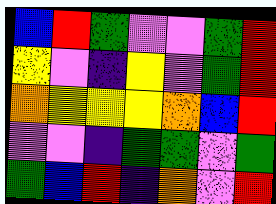[["blue", "red", "green", "violet", "violet", "green", "red"], ["yellow", "violet", "indigo", "yellow", "violet", "green", "red"], ["orange", "yellow", "yellow", "yellow", "orange", "blue", "red"], ["violet", "violet", "indigo", "green", "green", "violet", "green"], ["green", "blue", "red", "indigo", "orange", "violet", "red"]]